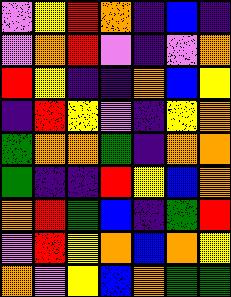[["violet", "yellow", "red", "orange", "indigo", "blue", "indigo"], ["violet", "orange", "red", "violet", "indigo", "violet", "orange"], ["red", "yellow", "indigo", "indigo", "orange", "blue", "yellow"], ["indigo", "red", "yellow", "violet", "indigo", "yellow", "orange"], ["green", "orange", "orange", "green", "indigo", "orange", "orange"], ["green", "indigo", "indigo", "red", "yellow", "blue", "orange"], ["orange", "red", "green", "blue", "indigo", "green", "red"], ["violet", "red", "yellow", "orange", "blue", "orange", "yellow"], ["orange", "violet", "yellow", "blue", "orange", "green", "green"]]